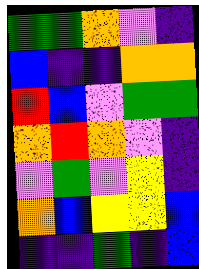[["green", "green", "orange", "violet", "indigo"], ["blue", "indigo", "indigo", "orange", "orange"], ["red", "blue", "violet", "green", "green"], ["orange", "red", "orange", "violet", "indigo"], ["violet", "green", "violet", "yellow", "indigo"], ["orange", "blue", "yellow", "yellow", "blue"], ["indigo", "indigo", "green", "indigo", "blue"]]